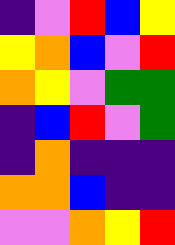[["indigo", "violet", "red", "blue", "yellow"], ["yellow", "orange", "blue", "violet", "red"], ["orange", "yellow", "violet", "green", "green"], ["indigo", "blue", "red", "violet", "green"], ["indigo", "orange", "indigo", "indigo", "indigo"], ["orange", "orange", "blue", "indigo", "indigo"], ["violet", "violet", "orange", "yellow", "red"]]